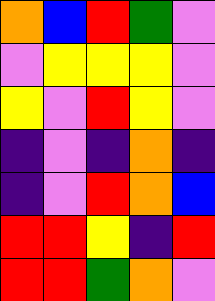[["orange", "blue", "red", "green", "violet"], ["violet", "yellow", "yellow", "yellow", "violet"], ["yellow", "violet", "red", "yellow", "violet"], ["indigo", "violet", "indigo", "orange", "indigo"], ["indigo", "violet", "red", "orange", "blue"], ["red", "red", "yellow", "indigo", "red"], ["red", "red", "green", "orange", "violet"]]